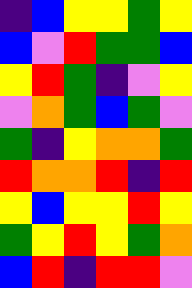[["indigo", "blue", "yellow", "yellow", "green", "yellow"], ["blue", "violet", "red", "green", "green", "blue"], ["yellow", "red", "green", "indigo", "violet", "yellow"], ["violet", "orange", "green", "blue", "green", "violet"], ["green", "indigo", "yellow", "orange", "orange", "green"], ["red", "orange", "orange", "red", "indigo", "red"], ["yellow", "blue", "yellow", "yellow", "red", "yellow"], ["green", "yellow", "red", "yellow", "green", "orange"], ["blue", "red", "indigo", "red", "red", "violet"]]